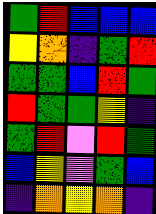[["green", "red", "blue", "blue", "blue"], ["yellow", "orange", "indigo", "green", "red"], ["green", "green", "blue", "red", "green"], ["red", "green", "green", "yellow", "indigo"], ["green", "red", "violet", "red", "green"], ["blue", "yellow", "violet", "green", "blue"], ["indigo", "orange", "yellow", "orange", "indigo"]]